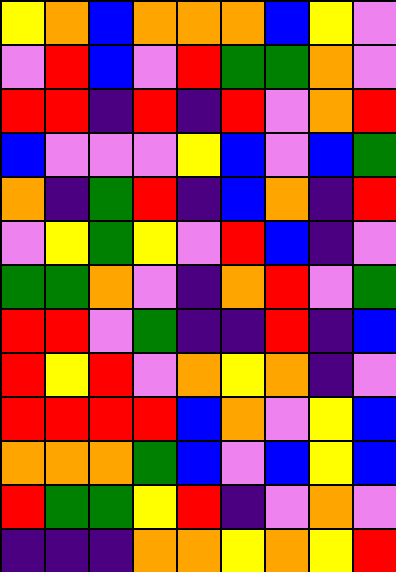[["yellow", "orange", "blue", "orange", "orange", "orange", "blue", "yellow", "violet"], ["violet", "red", "blue", "violet", "red", "green", "green", "orange", "violet"], ["red", "red", "indigo", "red", "indigo", "red", "violet", "orange", "red"], ["blue", "violet", "violet", "violet", "yellow", "blue", "violet", "blue", "green"], ["orange", "indigo", "green", "red", "indigo", "blue", "orange", "indigo", "red"], ["violet", "yellow", "green", "yellow", "violet", "red", "blue", "indigo", "violet"], ["green", "green", "orange", "violet", "indigo", "orange", "red", "violet", "green"], ["red", "red", "violet", "green", "indigo", "indigo", "red", "indigo", "blue"], ["red", "yellow", "red", "violet", "orange", "yellow", "orange", "indigo", "violet"], ["red", "red", "red", "red", "blue", "orange", "violet", "yellow", "blue"], ["orange", "orange", "orange", "green", "blue", "violet", "blue", "yellow", "blue"], ["red", "green", "green", "yellow", "red", "indigo", "violet", "orange", "violet"], ["indigo", "indigo", "indigo", "orange", "orange", "yellow", "orange", "yellow", "red"]]